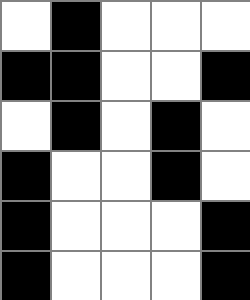[["white", "black", "white", "white", "white"], ["black", "black", "white", "white", "black"], ["white", "black", "white", "black", "white"], ["black", "white", "white", "black", "white"], ["black", "white", "white", "white", "black"], ["black", "white", "white", "white", "black"]]